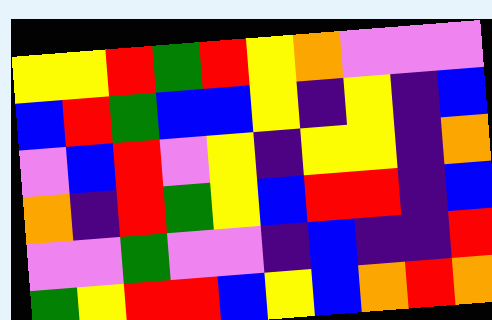[["yellow", "yellow", "red", "green", "red", "yellow", "orange", "violet", "violet", "violet"], ["blue", "red", "green", "blue", "blue", "yellow", "indigo", "yellow", "indigo", "blue"], ["violet", "blue", "red", "violet", "yellow", "indigo", "yellow", "yellow", "indigo", "orange"], ["orange", "indigo", "red", "green", "yellow", "blue", "red", "red", "indigo", "blue"], ["violet", "violet", "green", "violet", "violet", "indigo", "blue", "indigo", "indigo", "red"], ["green", "yellow", "red", "red", "blue", "yellow", "blue", "orange", "red", "orange"]]